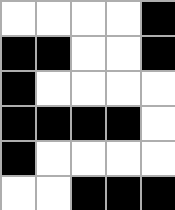[["white", "white", "white", "white", "black"], ["black", "black", "white", "white", "black"], ["black", "white", "white", "white", "white"], ["black", "black", "black", "black", "white"], ["black", "white", "white", "white", "white"], ["white", "white", "black", "black", "black"]]